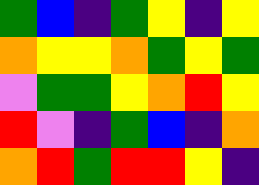[["green", "blue", "indigo", "green", "yellow", "indigo", "yellow"], ["orange", "yellow", "yellow", "orange", "green", "yellow", "green"], ["violet", "green", "green", "yellow", "orange", "red", "yellow"], ["red", "violet", "indigo", "green", "blue", "indigo", "orange"], ["orange", "red", "green", "red", "red", "yellow", "indigo"]]